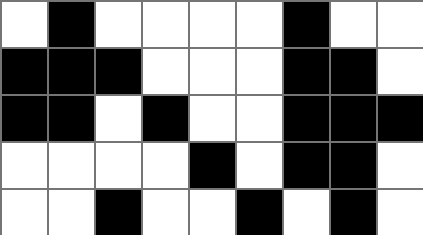[["white", "black", "white", "white", "white", "white", "black", "white", "white"], ["black", "black", "black", "white", "white", "white", "black", "black", "white"], ["black", "black", "white", "black", "white", "white", "black", "black", "black"], ["white", "white", "white", "white", "black", "white", "black", "black", "white"], ["white", "white", "black", "white", "white", "black", "white", "black", "white"]]